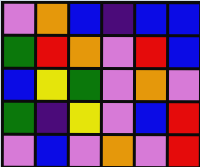[["violet", "orange", "blue", "indigo", "blue", "blue"], ["green", "red", "orange", "violet", "red", "blue"], ["blue", "yellow", "green", "violet", "orange", "violet"], ["green", "indigo", "yellow", "violet", "blue", "red"], ["violet", "blue", "violet", "orange", "violet", "red"]]